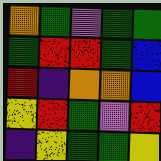[["orange", "green", "violet", "green", "green"], ["green", "red", "red", "green", "blue"], ["red", "indigo", "orange", "orange", "blue"], ["yellow", "red", "green", "violet", "red"], ["indigo", "yellow", "green", "green", "yellow"]]